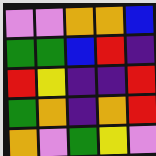[["violet", "violet", "orange", "orange", "blue"], ["green", "green", "blue", "red", "indigo"], ["red", "yellow", "indigo", "indigo", "red"], ["green", "orange", "indigo", "orange", "red"], ["orange", "violet", "green", "yellow", "violet"]]